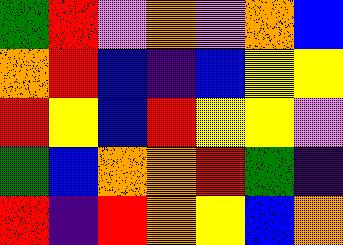[["green", "red", "violet", "orange", "violet", "orange", "blue"], ["orange", "red", "blue", "indigo", "blue", "yellow", "yellow"], ["red", "yellow", "blue", "red", "yellow", "yellow", "violet"], ["green", "blue", "orange", "orange", "red", "green", "indigo"], ["red", "indigo", "red", "orange", "yellow", "blue", "orange"]]